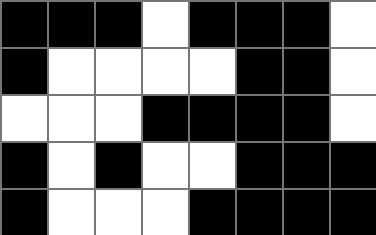[["black", "black", "black", "white", "black", "black", "black", "white"], ["black", "white", "white", "white", "white", "black", "black", "white"], ["white", "white", "white", "black", "black", "black", "black", "white"], ["black", "white", "black", "white", "white", "black", "black", "black"], ["black", "white", "white", "white", "black", "black", "black", "black"]]